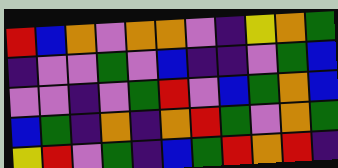[["red", "blue", "orange", "violet", "orange", "orange", "violet", "indigo", "yellow", "orange", "green"], ["indigo", "violet", "violet", "green", "violet", "blue", "indigo", "indigo", "violet", "green", "blue"], ["violet", "violet", "indigo", "violet", "green", "red", "violet", "blue", "green", "orange", "blue"], ["blue", "green", "indigo", "orange", "indigo", "orange", "red", "green", "violet", "orange", "green"], ["yellow", "red", "violet", "green", "indigo", "blue", "green", "red", "orange", "red", "indigo"]]